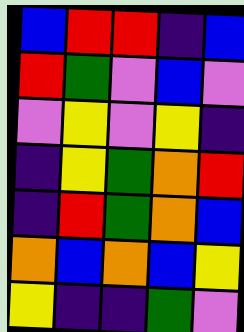[["blue", "red", "red", "indigo", "blue"], ["red", "green", "violet", "blue", "violet"], ["violet", "yellow", "violet", "yellow", "indigo"], ["indigo", "yellow", "green", "orange", "red"], ["indigo", "red", "green", "orange", "blue"], ["orange", "blue", "orange", "blue", "yellow"], ["yellow", "indigo", "indigo", "green", "violet"]]